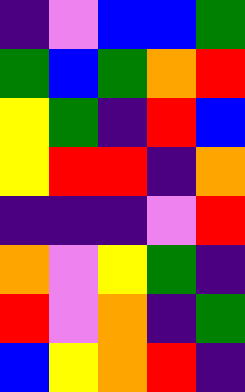[["indigo", "violet", "blue", "blue", "green"], ["green", "blue", "green", "orange", "red"], ["yellow", "green", "indigo", "red", "blue"], ["yellow", "red", "red", "indigo", "orange"], ["indigo", "indigo", "indigo", "violet", "red"], ["orange", "violet", "yellow", "green", "indigo"], ["red", "violet", "orange", "indigo", "green"], ["blue", "yellow", "orange", "red", "indigo"]]